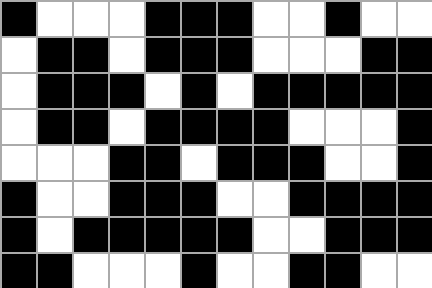[["black", "white", "white", "white", "black", "black", "black", "white", "white", "black", "white", "white"], ["white", "black", "black", "white", "black", "black", "black", "white", "white", "white", "black", "black"], ["white", "black", "black", "black", "white", "black", "white", "black", "black", "black", "black", "black"], ["white", "black", "black", "white", "black", "black", "black", "black", "white", "white", "white", "black"], ["white", "white", "white", "black", "black", "white", "black", "black", "black", "white", "white", "black"], ["black", "white", "white", "black", "black", "black", "white", "white", "black", "black", "black", "black"], ["black", "white", "black", "black", "black", "black", "black", "white", "white", "black", "black", "black"], ["black", "black", "white", "white", "white", "black", "white", "white", "black", "black", "white", "white"]]